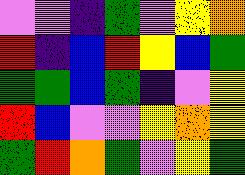[["violet", "violet", "indigo", "green", "violet", "yellow", "orange"], ["red", "indigo", "blue", "red", "yellow", "blue", "green"], ["green", "green", "blue", "green", "indigo", "violet", "yellow"], ["red", "blue", "violet", "violet", "yellow", "orange", "yellow"], ["green", "red", "orange", "green", "violet", "yellow", "green"]]